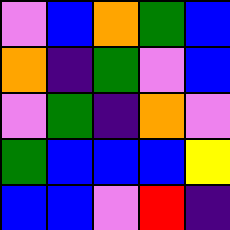[["violet", "blue", "orange", "green", "blue"], ["orange", "indigo", "green", "violet", "blue"], ["violet", "green", "indigo", "orange", "violet"], ["green", "blue", "blue", "blue", "yellow"], ["blue", "blue", "violet", "red", "indigo"]]